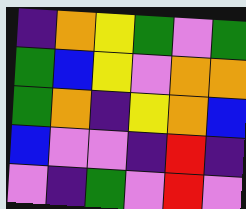[["indigo", "orange", "yellow", "green", "violet", "green"], ["green", "blue", "yellow", "violet", "orange", "orange"], ["green", "orange", "indigo", "yellow", "orange", "blue"], ["blue", "violet", "violet", "indigo", "red", "indigo"], ["violet", "indigo", "green", "violet", "red", "violet"]]